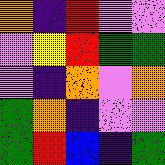[["orange", "indigo", "red", "violet", "violet"], ["violet", "yellow", "red", "green", "green"], ["violet", "indigo", "orange", "violet", "orange"], ["green", "orange", "indigo", "violet", "violet"], ["green", "red", "blue", "indigo", "green"]]